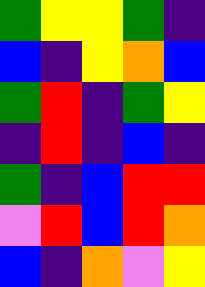[["green", "yellow", "yellow", "green", "indigo"], ["blue", "indigo", "yellow", "orange", "blue"], ["green", "red", "indigo", "green", "yellow"], ["indigo", "red", "indigo", "blue", "indigo"], ["green", "indigo", "blue", "red", "red"], ["violet", "red", "blue", "red", "orange"], ["blue", "indigo", "orange", "violet", "yellow"]]